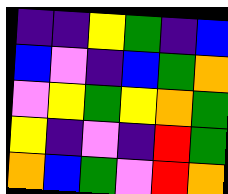[["indigo", "indigo", "yellow", "green", "indigo", "blue"], ["blue", "violet", "indigo", "blue", "green", "orange"], ["violet", "yellow", "green", "yellow", "orange", "green"], ["yellow", "indigo", "violet", "indigo", "red", "green"], ["orange", "blue", "green", "violet", "red", "orange"]]